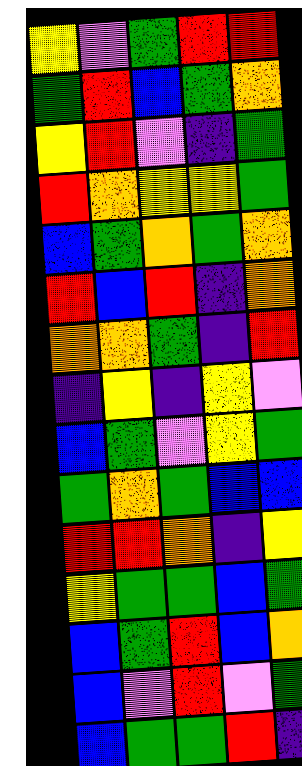[["yellow", "violet", "green", "red", "red"], ["green", "red", "blue", "green", "orange"], ["yellow", "red", "violet", "indigo", "green"], ["red", "orange", "yellow", "yellow", "green"], ["blue", "green", "orange", "green", "orange"], ["red", "blue", "red", "indigo", "orange"], ["orange", "orange", "green", "indigo", "red"], ["indigo", "yellow", "indigo", "yellow", "violet"], ["blue", "green", "violet", "yellow", "green"], ["green", "orange", "green", "blue", "blue"], ["red", "red", "orange", "indigo", "yellow"], ["yellow", "green", "green", "blue", "green"], ["blue", "green", "red", "blue", "orange"], ["blue", "violet", "red", "violet", "green"], ["blue", "green", "green", "red", "indigo"]]